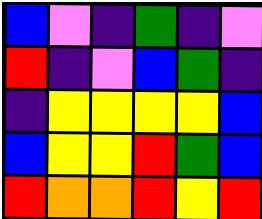[["blue", "violet", "indigo", "green", "indigo", "violet"], ["red", "indigo", "violet", "blue", "green", "indigo"], ["indigo", "yellow", "yellow", "yellow", "yellow", "blue"], ["blue", "yellow", "yellow", "red", "green", "blue"], ["red", "orange", "orange", "red", "yellow", "red"]]